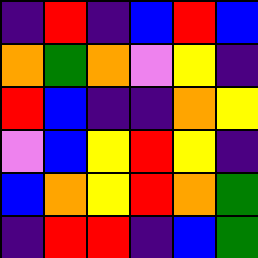[["indigo", "red", "indigo", "blue", "red", "blue"], ["orange", "green", "orange", "violet", "yellow", "indigo"], ["red", "blue", "indigo", "indigo", "orange", "yellow"], ["violet", "blue", "yellow", "red", "yellow", "indigo"], ["blue", "orange", "yellow", "red", "orange", "green"], ["indigo", "red", "red", "indigo", "blue", "green"]]